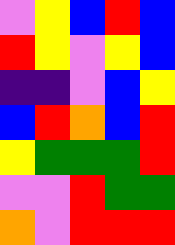[["violet", "yellow", "blue", "red", "blue"], ["red", "yellow", "violet", "yellow", "blue"], ["indigo", "indigo", "violet", "blue", "yellow"], ["blue", "red", "orange", "blue", "red"], ["yellow", "green", "green", "green", "red"], ["violet", "violet", "red", "green", "green"], ["orange", "violet", "red", "red", "red"]]